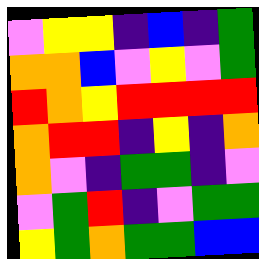[["violet", "yellow", "yellow", "indigo", "blue", "indigo", "green"], ["orange", "orange", "blue", "violet", "yellow", "violet", "green"], ["red", "orange", "yellow", "red", "red", "red", "red"], ["orange", "red", "red", "indigo", "yellow", "indigo", "orange"], ["orange", "violet", "indigo", "green", "green", "indigo", "violet"], ["violet", "green", "red", "indigo", "violet", "green", "green"], ["yellow", "green", "orange", "green", "green", "blue", "blue"]]